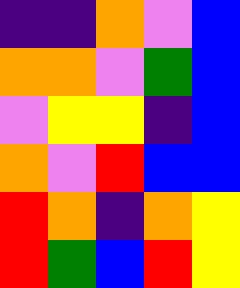[["indigo", "indigo", "orange", "violet", "blue"], ["orange", "orange", "violet", "green", "blue"], ["violet", "yellow", "yellow", "indigo", "blue"], ["orange", "violet", "red", "blue", "blue"], ["red", "orange", "indigo", "orange", "yellow"], ["red", "green", "blue", "red", "yellow"]]